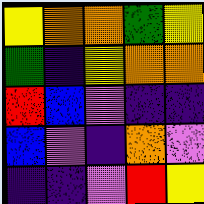[["yellow", "orange", "orange", "green", "yellow"], ["green", "indigo", "yellow", "orange", "orange"], ["red", "blue", "violet", "indigo", "indigo"], ["blue", "violet", "indigo", "orange", "violet"], ["indigo", "indigo", "violet", "red", "yellow"]]